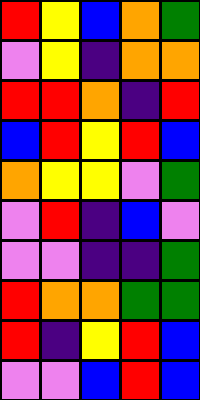[["red", "yellow", "blue", "orange", "green"], ["violet", "yellow", "indigo", "orange", "orange"], ["red", "red", "orange", "indigo", "red"], ["blue", "red", "yellow", "red", "blue"], ["orange", "yellow", "yellow", "violet", "green"], ["violet", "red", "indigo", "blue", "violet"], ["violet", "violet", "indigo", "indigo", "green"], ["red", "orange", "orange", "green", "green"], ["red", "indigo", "yellow", "red", "blue"], ["violet", "violet", "blue", "red", "blue"]]